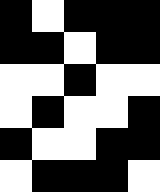[["black", "white", "black", "black", "black"], ["black", "black", "white", "black", "black"], ["white", "white", "black", "white", "white"], ["white", "black", "white", "white", "black"], ["black", "white", "white", "black", "black"], ["white", "black", "black", "black", "white"]]